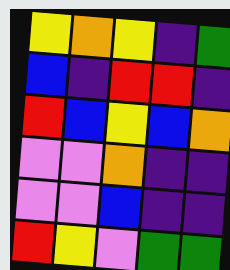[["yellow", "orange", "yellow", "indigo", "green"], ["blue", "indigo", "red", "red", "indigo"], ["red", "blue", "yellow", "blue", "orange"], ["violet", "violet", "orange", "indigo", "indigo"], ["violet", "violet", "blue", "indigo", "indigo"], ["red", "yellow", "violet", "green", "green"]]